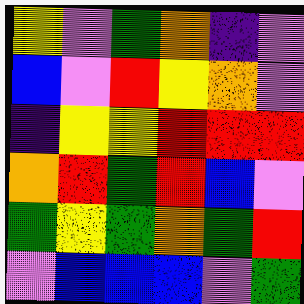[["yellow", "violet", "green", "orange", "indigo", "violet"], ["blue", "violet", "red", "yellow", "orange", "violet"], ["indigo", "yellow", "yellow", "red", "red", "red"], ["orange", "red", "green", "red", "blue", "violet"], ["green", "yellow", "green", "orange", "green", "red"], ["violet", "blue", "blue", "blue", "violet", "green"]]